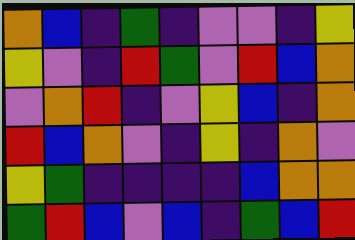[["orange", "blue", "indigo", "green", "indigo", "violet", "violet", "indigo", "yellow"], ["yellow", "violet", "indigo", "red", "green", "violet", "red", "blue", "orange"], ["violet", "orange", "red", "indigo", "violet", "yellow", "blue", "indigo", "orange"], ["red", "blue", "orange", "violet", "indigo", "yellow", "indigo", "orange", "violet"], ["yellow", "green", "indigo", "indigo", "indigo", "indigo", "blue", "orange", "orange"], ["green", "red", "blue", "violet", "blue", "indigo", "green", "blue", "red"]]